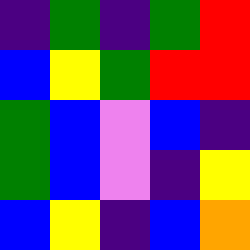[["indigo", "green", "indigo", "green", "red"], ["blue", "yellow", "green", "red", "red"], ["green", "blue", "violet", "blue", "indigo"], ["green", "blue", "violet", "indigo", "yellow"], ["blue", "yellow", "indigo", "blue", "orange"]]